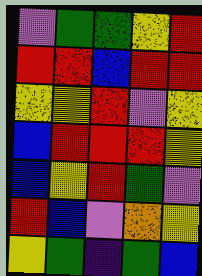[["violet", "green", "green", "yellow", "red"], ["red", "red", "blue", "red", "red"], ["yellow", "yellow", "red", "violet", "yellow"], ["blue", "red", "red", "red", "yellow"], ["blue", "yellow", "red", "green", "violet"], ["red", "blue", "violet", "orange", "yellow"], ["yellow", "green", "indigo", "green", "blue"]]